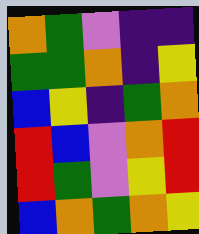[["orange", "green", "violet", "indigo", "indigo"], ["green", "green", "orange", "indigo", "yellow"], ["blue", "yellow", "indigo", "green", "orange"], ["red", "blue", "violet", "orange", "red"], ["red", "green", "violet", "yellow", "red"], ["blue", "orange", "green", "orange", "yellow"]]